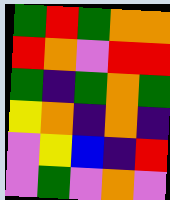[["green", "red", "green", "orange", "orange"], ["red", "orange", "violet", "red", "red"], ["green", "indigo", "green", "orange", "green"], ["yellow", "orange", "indigo", "orange", "indigo"], ["violet", "yellow", "blue", "indigo", "red"], ["violet", "green", "violet", "orange", "violet"]]